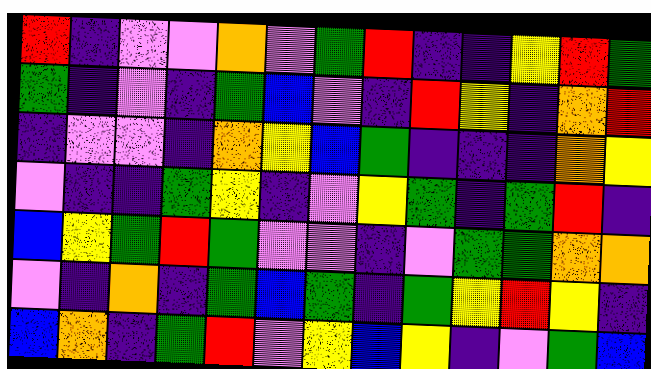[["red", "indigo", "violet", "violet", "orange", "violet", "green", "red", "indigo", "indigo", "yellow", "red", "green"], ["green", "indigo", "violet", "indigo", "green", "blue", "violet", "indigo", "red", "yellow", "indigo", "orange", "red"], ["indigo", "violet", "violet", "indigo", "orange", "yellow", "blue", "green", "indigo", "indigo", "indigo", "orange", "yellow"], ["violet", "indigo", "indigo", "green", "yellow", "indigo", "violet", "yellow", "green", "indigo", "green", "red", "indigo"], ["blue", "yellow", "green", "red", "green", "violet", "violet", "indigo", "violet", "green", "green", "orange", "orange"], ["violet", "indigo", "orange", "indigo", "green", "blue", "green", "indigo", "green", "yellow", "red", "yellow", "indigo"], ["blue", "orange", "indigo", "green", "red", "violet", "yellow", "blue", "yellow", "indigo", "violet", "green", "blue"]]